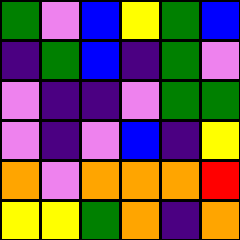[["green", "violet", "blue", "yellow", "green", "blue"], ["indigo", "green", "blue", "indigo", "green", "violet"], ["violet", "indigo", "indigo", "violet", "green", "green"], ["violet", "indigo", "violet", "blue", "indigo", "yellow"], ["orange", "violet", "orange", "orange", "orange", "red"], ["yellow", "yellow", "green", "orange", "indigo", "orange"]]